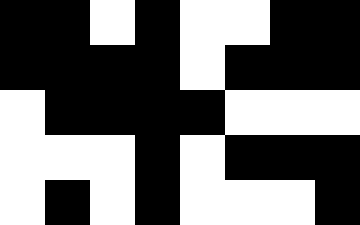[["black", "black", "white", "black", "white", "white", "black", "black"], ["black", "black", "black", "black", "white", "black", "black", "black"], ["white", "black", "black", "black", "black", "white", "white", "white"], ["white", "white", "white", "black", "white", "black", "black", "black"], ["white", "black", "white", "black", "white", "white", "white", "black"]]